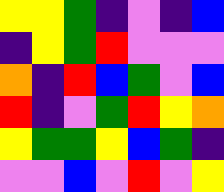[["yellow", "yellow", "green", "indigo", "violet", "indigo", "blue"], ["indigo", "yellow", "green", "red", "violet", "violet", "violet"], ["orange", "indigo", "red", "blue", "green", "violet", "blue"], ["red", "indigo", "violet", "green", "red", "yellow", "orange"], ["yellow", "green", "green", "yellow", "blue", "green", "indigo"], ["violet", "violet", "blue", "violet", "red", "violet", "yellow"]]